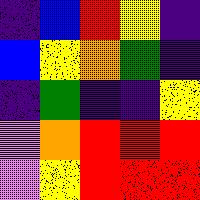[["indigo", "blue", "red", "yellow", "indigo"], ["blue", "yellow", "orange", "green", "indigo"], ["indigo", "green", "indigo", "indigo", "yellow"], ["violet", "orange", "red", "red", "red"], ["violet", "yellow", "red", "red", "red"]]